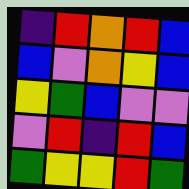[["indigo", "red", "orange", "red", "blue"], ["blue", "violet", "orange", "yellow", "blue"], ["yellow", "green", "blue", "violet", "violet"], ["violet", "red", "indigo", "red", "blue"], ["green", "yellow", "yellow", "red", "green"]]